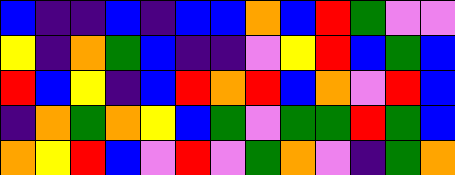[["blue", "indigo", "indigo", "blue", "indigo", "blue", "blue", "orange", "blue", "red", "green", "violet", "violet"], ["yellow", "indigo", "orange", "green", "blue", "indigo", "indigo", "violet", "yellow", "red", "blue", "green", "blue"], ["red", "blue", "yellow", "indigo", "blue", "red", "orange", "red", "blue", "orange", "violet", "red", "blue"], ["indigo", "orange", "green", "orange", "yellow", "blue", "green", "violet", "green", "green", "red", "green", "blue"], ["orange", "yellow", "red", "blue", "violet", "red", "violet", "green", "orange", "violet", "indigo", "green", "orange"]]